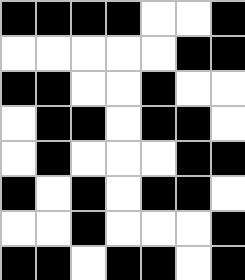[["black", "black", "black", "black", "white", "white", "black"], ["white", "white", "white", "white", "white", "black", "black"], ["black", "black", "white", "white", "black", "white", "white"], ["white", "black", "black", "white", "black", "black", "white"], ["white", "black", "white", "white", "white", "black", "black"], ["black", "white", "black", "white", "black", "black", "white"], ["white", "white", "black", "white", "white", "white", "black"], ["black", "black", "white", "black", "black", "white", "black"]]